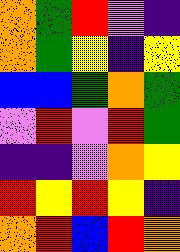[["orange", "green", "red", "violet", "indigo"], ["orange", "green", "yellow", "indigo", "yellow"], ["blue", "blue", "green", "orange", "green"], ["violet", "red", "violet", "red", "green"], ["indigo", "indigo", "violet", "orange", "yellow"], ["red", "yellow", "red", "yellow", "indigo"], ["orange", "red", "blue", "red", "orange"]]